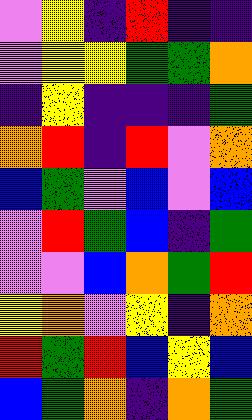[["violet", "yellow", "indigo", "red", "indigo", "indigo"], ["violet", "yellow", "yellow", "green", "green", "orange"], ["indigo", "yellow", "indigo", "indigo", "indigo", "green"], ["orange", "red", "indigo", "red", "violet", "orange"], ["blue", "green", "violet", "blue", "violet", "blue"], ["violet", "red", "green", "blue", "indigo", "green"], ["violet", "violet", "blue", "orange", "green", "red"], ["yellow", "orange", "violet", "yellow", "indigo", "orange"], ["red", "green", "red", "blue", "yellow", "blue"], ["blue", "green", "orange", "indigo", "orange", "green"]]